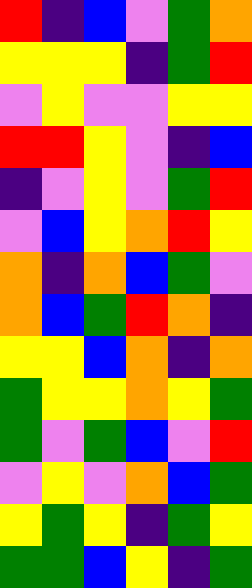[["red", "indigo", "blue", "violet", "green", "orange"], ["yellow", "yellow", "yellow", "indigo", "green", "red"], ["violet", "yellow", "violet", "violet", "yellow", "yellow"], ["red", "red", "yellow", "violet", "indigo", "blue"], ["indigo", "violet", "yellow", "violet", "green", "red"], ["violet", "blue", "yellow", "orange", "red", "yellow"], ["orange", "indigo", "orange", "blue", "green", "violet"], ["orange", "blue", "green", "red", "orange", "indigo"], ["yellow", "yellow", "blue", "orange", "indigo", "orange"], ["green", "yellow", "yellow", "orange", "yellow", "green"], ["green", "violet", "green", "blue", "violet", "red"], ["violet", "yellow", "violet", "orange", "blue", "green"], ["yellow", "green", "yellow", "indigo", "green", "yellow"], ["green", "green", "blue", "yellow", "indigo", "green"]]